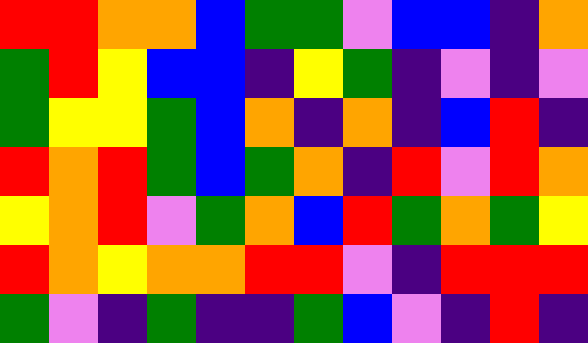[["red", "red", "orange", "orange", "blue", "green", "green", "violet", "blue", "blue", "indigo", "orange"], ["green", "red", "yellow", "blue", "blue", "indigo", "yellow", "green", "indigo", "violet", "indigo", "violet"], ["green", "yellow", "yellow", "green", "blue", "orange", "indigo", "orange", "indigo", "blue", "red", "indigo"], ["red", "orange", "red", "green", "blue", "green", "orange", "indigo", "red", "violet", "red", "orange"], ["yellow", "orange", "red", "violet", "green", "orange", "blue", "red", "green", "orange", "green", "yellow"], ["red", "orange", "yellow", "orange", "orange", "red", "red", "violet", "indigo", "red", "red", "red"], ["green", "violet", "indigo", "green", "indigo", "indigo", "green", "blue", "violet", "indigo", "red", "indigo"]]